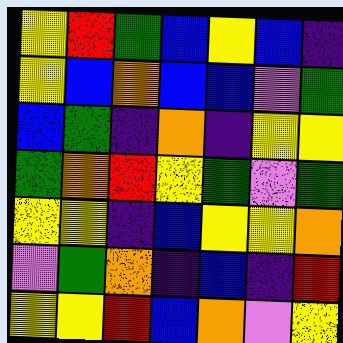[["yellow", "red", "green", "blue", "yellow", "blue", "indigo"], ["yellow", "blue", "orange", "blue", "blue", "violet", "green"], ["blue", "green", "indigo", "orange", "indigo", "yellow", "yellow"], ["green", "orange", "red", "yellow", "green", "violet", "green"], ["yellow", "yellow", "indigo", "blue", "yellow", "yellow", "orange"], ["violet", "green", "orange", "indigo", "blue", "indigo", "red"], ["yellow", "yellow", "red", "blue", "orange", "violet", "yellow"]]